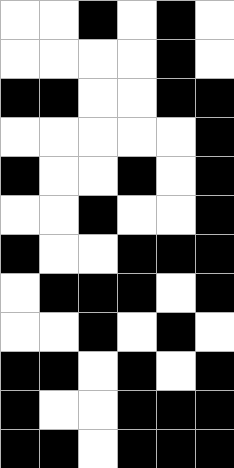[["white", "white", "black", "white", "black", "white"], ["white", "white", "white", "white", "black", "white"], ["black", "black", "white", "white", "black", "black"], ["white", "white", "white", "white", "white", "black"], ["black", "white", "white", "black", "white", "black"], ["white", "white", "black", "white", "white", "black"], ["black", "white", "white", "black", "black", "black"], ["white", "black", "black", "black", "white", "black"], ["white", "white", "black", "white", "black", "white"], ["black", "black", "white", "black", "white", "black"], ["black", "white", "white", "black", "black", "black"], ["black", "black", "white", "black", "black", "black"]]